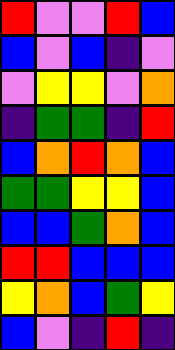[["red", "violet", "violet", "red", "blue"], ["blue", "violet", "blue", "indigo", "violet"], ["violet", "yellow", "yellow", "violet", "orange"], ["indigo", "green", "green", "indigo", "red"], ["blue", "orange", "red", "orange", "blue"], ["green", "green", "yellow", "yellow", "blue"], ["blue", "blue", "green", "orange", "blue"], ["red", "red", "blue", "blue", "blue"], ["yellow", "orange", "blue", "green", "yellow"], ["blue", "violet", "indigo", "red", "indigo"]]